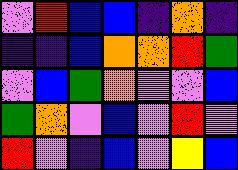[["violet", "red", "blue", "blue", "indigo", "orange", "indigo"], ["indigo", "indigo", "blue", "orange", "orange", "red", "green"], ["violet", "blue", "green", "orange", "violet", "violet", "blue"], ["green", "orange", "violet", "blue", "violet", "red", "violet"], ["red", "violet", "indigo", "blue", "violet", "yellow", "blue"]]